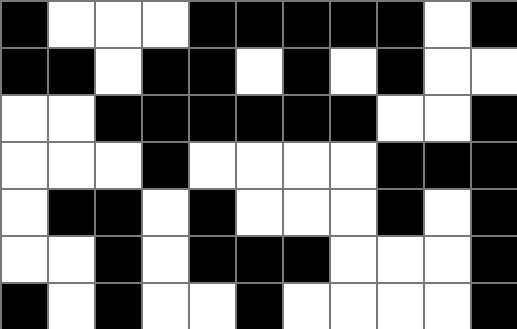[["black", "white", "white", "white", "black", "black", "black", "black", "black", "white", "black"], ["black", "black", "white", "black", "black", "white", "black", "white", "black", "white", "white"], ["white", "white", "black", "black", "black", "black", "black", "black", "white", "white", "black"], ["white", "white", "white", "black", "white", "white", "white", "white", "black", "black", "black"], ["white", "black", "black", "white", "black", "white", "white", "white", "black", "white", "black"], ["white", "white", "black", "white", "black", "black", "black", "white", "white", "white", "black"], ["black", "white", "black", "white", "white", "black", "white", "white", "white", "white", "black"]]